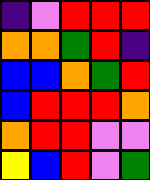[["indigo", "violet", "red", "red", "red"], ["orange", "orange", "green", "red", "indigo"], ["blue", "blue", "orange", "green", "red"], ["blue", "red", "red", "red", "orange"], ["orange", "red", "red", "violet", "violet"], ["yellow", "blue", "red", "violet", "green"]]